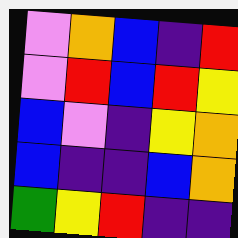[["violet", "orange", "blue", "indigo", "red"], ["violet", "red", "blue", "red", "yellow"], ["blue", "violet", "indigo", "yellow", "orange"], ["blue", "indigo", "indigo", "blue", "orange"], ["green", "yellow", "red", "indigo", "indigo"]]